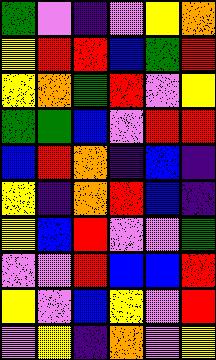[["green", "violet", "indigo", "violet", "yellow", "orange"], ["yellow", "red", "red", "blue", "green", "red"], ["yellow", "orange", "green", "red", "violet", "yellow"], ["green", "green", "blue", "violet", "red", "red"], ["blue", "red", "orange", "indigo", "blue", "indigo"], ["yellow", "indigo", "orange", "red", "blue", "indigo"], ["yellow", "blue", "red", "violet", "violet", "green"], ["violet", "violet", "red", "blue", "blue", "red"], ["yellow", "violet", "blue", "yellow", "violet", "red"], ["violet", "yellow", "indigo", "orange", "violet", "yellow"]]